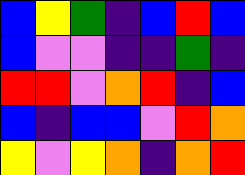[["blue", "yellow", "green", "indigo", "blue", "red", "blue"], ["blue", "violet", "violet", "indigo", "indigo", "green", "indigo"], ["red", "red", "violet", "orange", "red", "indigo", "blue"], ["blue", "indigo", "blue", "blue", "violet", "red", "orange"], ["yellow", "violet", "yellow", "orange", "indigo", "orange", "red"]]